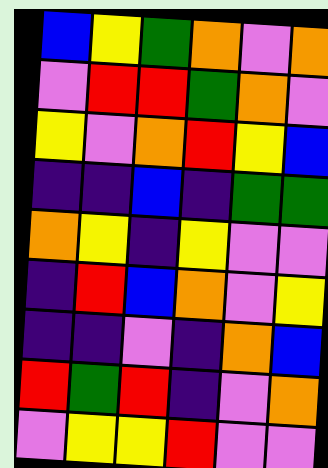[["blue", "yellow", "green", "orange", "violet", "orange"], ["violet", "red", "red", "green", "orange", "violet"], ["yellow", "violet", "orange", "red", "yellow", "blue"], ["indigo", "indigo", "blue", "indigo", "green", "green"], ["orange", "yellow", "indigo", "yellow", "violet", "violet"], ["indigo", "red", "blue", "orange", "violet", "yellow"], ["indigo", "indigo", "violet", "indigo", "orange", "blue"], ["red", "green", "red", "indigo", "violet", "orange"], ["violet", "yellow", "yellow", "red", "violet", "violet"]]